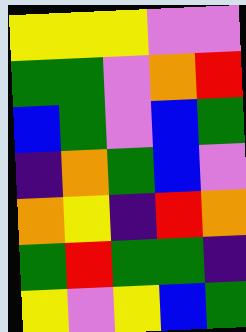[["yellow", "yellow", "yellow", "violet", "violet"], ["green", "green", "violet", "orange", "red"], ["blue", "green", "violet", "blue", "green"], ["indigo", "orange", "green", "blue", "violet"], ["orange", "yellow", "indigo", "red", "orange"], ["green", "red", "green", "green", "indigo"], ["yellow", "violet", "yellow", "blue", "green"]]